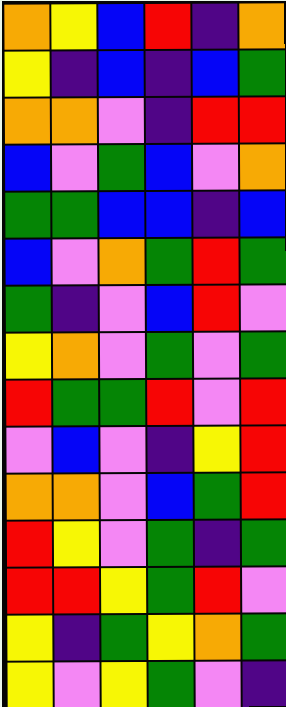[["orange", "yellow", "blue", "red", "indigo", "orange"], ["yellow", "indigo", "blue", "indigo", "blue", "green"], ["orange", "orange", "violet", "indigo", "red", "red"], ["blue", "violet", "green", "blue", "violet", "orange"], ["green", "green", "blue", "blue", "indigo", "blue"], ["blue", "violet", "orange", "green", "red", "green"], ["green", "indigo", "violet", "blue", "red", "violet"], ["yellow", "orange", "violet", "green", "violet", "green"], ["red", "green", "green", "red", "violet", "red"], ["violet", "blue", "violet", "indigo", "yellow", "red"], ["orange", "orange", "violet", "blue", "green", "red"], ["red", "yellow", "violet", "green", "indigo", "green"], ["red", "red", "yellow", "green", "red", "violet"], ["yellow", "indigo", "green", "yellow", "orange", "green"], ["yellow", "violet", "yellow", "green", "violet", "indigo"]]